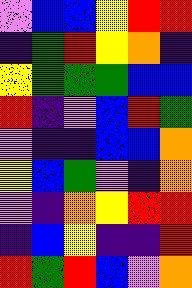[["violet", "blue", "blue", "yellow", "red", "red"], ["indigo", "green", "red", "yellow", "orange", "indigo"], ["yellow", "green", "green", "green", "blue", "blue"], ["red", "indigo", "violet", "blue", "red", "green"], ["violet", "indigo", "indigo", "blue", "blue", "orange"], ["yellow", "blue", "green", "violet", "indigo", "orange"], ["violet", "indigo", "orange", "yellow", "red", "red"], ["indigo", "blue", "yellow", "indigo", "indigo", "red"], ["red", "green", "red", "blue", "violet", "orange"]]